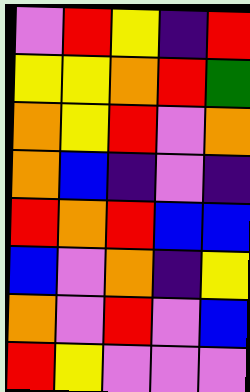[["violet", "red", "yellow", "indigo", "red"], ["yellow", "yellow", "orange", "red", "green"], ["orange", "yellow", "red", "violet", "orange"], ["orange", "blue", "indigo", "violet", "indigo"], ["red", "orange", "red", "blue", "blue"], ["blue", "violet", "orange", "indigo", "yellow"], ["orange", "violet", "red", "violet", "blue"], ["red", "yellow", "violet", "violet", "violet"]]